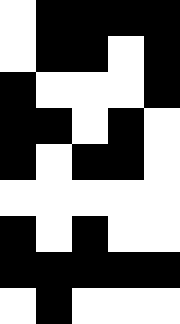[["white", "black", "black", "black", "black"], ["white", "black", "black", "white", "black"], ["black", "white", "white", "white", "black"], ["black", "black", "white", "black", "white"], ["black", "white", "black", "black", "white"], ["white", "white", "white", "white", "white"], ["black", "white", "black", "white", "white"], ["black", "black", "black", "black", "black"], ["white", "black", "white", "white", "white"]]